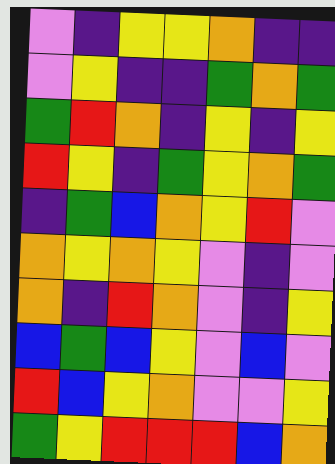[["violet", "indigo", "yellow", "yellow", "orange", "indigo", "indigo"], ["violet", "yellow", "indigo", "indigo", "green", "orange", "green"], ["green", "red", "orange", "indigo", "yellow", "indigo", "yellow"], ["red", "yellow", "indigo", "green", "yellow", "orange", "green"], ["indigo", "green", "blue", "orange", "yellow", "red", "violet"], ["orange", "yellow", "orange", "yellow", "violet", "indigo", "violet"], ["orange", "indigo", "red", "orange", "violet", "indigo", "yellow"], ["blue", "green", "blue", "yellow", "violet", "blue", "violet"], ["red", "blue", "yellow", "orange", "violet", "violet", "yellow"], ["green", "yellow", "red", "red", "red", "blue", "orange"]]